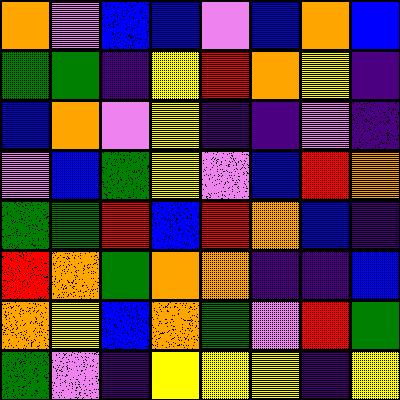[["orange", "violet", "blue", "blue", "violet", "blue", "orange", "blue"], ["green", "green", "indigo", "yellow", "red", "orange", "yellow", "indigo"], ["blue", "orange", "violet", "yellow", "indigo", "indigo", "violet", "indigo"], ["violet", "blue", "green", "yellow", "violet", "blue", "red", "orange"], ["green", "green", "red", "blue", "red", "orange", "blue", "indigo"], ["red", "orange", "green", "orange", "orange", "indigo", "indigo", "blue"], ["orange", "yellow", "blue", "orange", "green", "violet", "red", "green"], ["green", "violet", "indigo", "yellow", "yellow", "yellow", "indigo", "yellow"]]